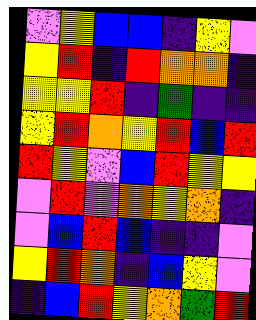[["violet", "yellow", "blue", "blue", "indigo", "yellow", "violet"], ["yellow", "red", "indigo", "red", "orange", "orange", "indigo"], ["yellow", "yellow", "red", "indigo", "green", "indigo", "indigo"], ["yellow", "red", "orange", "yellow", "red", "blue", "red"], ["red", "yellow", "violet", "blue", "red", "yellow", "yellow"], ["violet", "red", "violet", "orange", "yellow", "orange", "indigo"], ["violet", "blue", "red", "blue", "indigo", "indigo", "violet"], ["yellow", "red", "orange", "indigo", "blue", "yellow", "violet"], ["indigo", "blue", "red", "yellow", "orange", "green", "red"]]